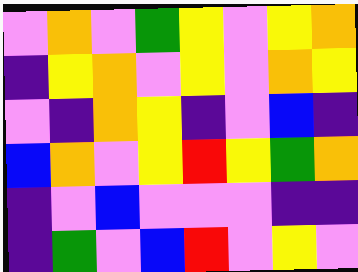[["violet", "orange", "violet", "green", "yellow", "violet", "yellow", "orange"], ["indigo", "yellow", "orange", "violet", "yellow", "violet", "orange", "yellow"], ["violet", "indigo", "orange", "yellow", "indigo", "violet", "blue", "indigo"], ["blue", "orange", "violet", "yellow", "red", "yellow", "green", "orange"], ["indigo", "violet", "blue", "violet", "violet", "violet", "indigo", "indigo"], ["indigo", "green", "violet", "blue", "red", "violet", "yellow", "violet"]]